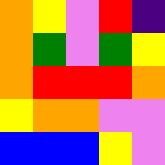[["orange", "yellow", "violet", "red", "indigo"], ["orange", "green", "violet", "green", "yellow"], ["orange", "red", "red", "red", "orange"], ["yellow", "orange", "orange", "violet", "violet"], ["blue", "blue", "blue", "yellow", "violet"]]